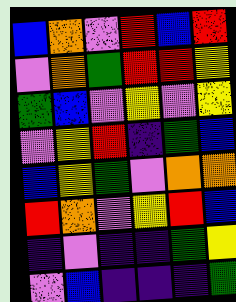[["blue", "orange", "violet", "red", "blue", "red"], ["violet", "orange", "green", "red", "red", "yellow"], ["green", "blue", "violet", "yellow", "violet", "yellow"], ["violet", "yellow", "red", "indigo", "green", "blue"], ["blue", "yellow", "green", "violet", "orange", "orange"], ["red", "orange", "violet", "yellow", "red", "blue"], ["indigo", "violet", "indigo", "indigo", "green", "yellow"], ["violet", "blue", "indigo", "indigo", "indigo", "green"]]